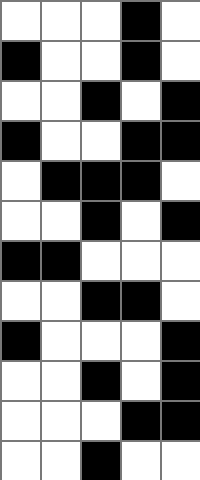[["white", "white", "white", "black", "white"], ["black", "white", "white", "black", "white"], ["white", "white", "black", "white", "black"], ["black", "white", "white", "black", "black"], ["white", "black", "black", "black", "white"], ["white", "white", "black", "white", "black"], ["black", "black", "white", "white", "white"], ["white", "white", "black", "black", "white"], ["black", "white", "white", "white", "black"], ["white", "white", "black", "white", "black"], ["white", "white", "white", "black", "black"], ["white", "white", "black", "white", "white"]]